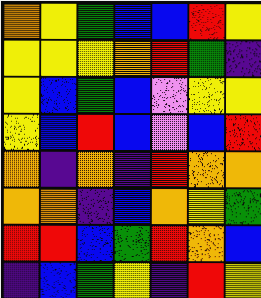[["orange", "yellow", "green", "blue", "blue", "red", "yellow"], ["yellow", "yellow", "yellow", "orange", "red", "green", "indigo"], ["yellow", "blue", "green", "blue", "violet", "yellow", "yellow"], ["yellow", "blue", "red", "blue", "violet", "blue", "red"], ["orange", "indigo", "orange", "indigo", "red", "orange", "orange"], ["orange", "orange", "indigo", "blue", "orange", "yellow", "green"], ["red", "red", "blue", "green", "red", "orange", "blue"], ["indigo", "blue", "green", "yellow", "indigo", "red", "yellow"]]